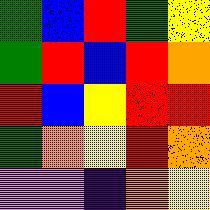[["green", "blue", "red", "green", "yellow"], ["green", "red", "blue", "red", "orange"], ["red", "blue", "yellow", "red", "red"], ["green", "orange", "yellow", "red", "orange"], ["violet", "violet", "indigo", "orange", "yellow"]]